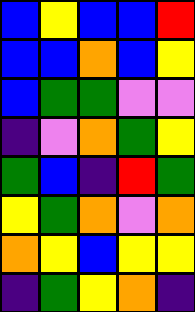[["blue", "yellow", "blue", "blue", "red"], ["blue", "blue", "orange", "blue", "yellow"], ["blue", "green", "green", "violet", "violet"], ["indigo", "violet", "orange", "green", "yellow"], ["green", "blue", "indigo", "red", "green"], ["yellow", "green", "orange", "violet", "orange"], ["orange", "yellow", "blue", "yellow", "yellow"], ["indigo", "green", "yellow", "orange", "indigo"]]